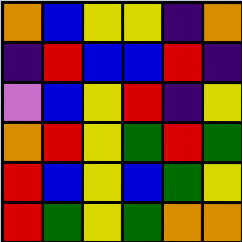[["orange", "blue", "yellow", "yellow", "indigo", "orange"], ["indigo", "red", "blue", "blue", "red", "indigo"], ["violet", "blue", "yellow", "red", "indigo", "yellow"], ["orange", "red", "yellow", "green", "red", "green"], ["red", "blue", "yellow", "blue", "green", "yellow"], ["red", "green", "yellow", "green", "orange", "orange"]]